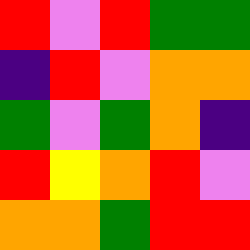[["red", "violet", "red", "green", "green"], ["indigo", "red", "violet", "orange", "orange"], ["green", "violet", "green", "orange", "indigo"], ["red", "yellow", "orange", "red", "violet"], ["orange", "orange", "green", "red", "red"]]